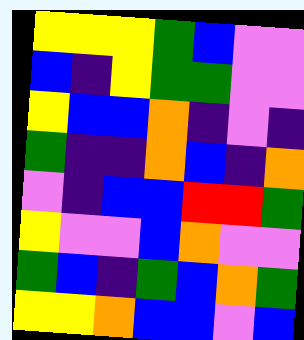[["yellow", "yellow", "yellow", "green", "blue", "violet", "violet"], ["blue", "indigo", "yellow", "green", "green", "violet", "violet"], ["yellow", "blue", "blue", "orange", "indigo", "violet", "indigo"], ["green", "indigo", "indigo", "orange", "blue", "indigo", "orange"], ["violet", "indigo", "blue", "blue", "red", "red", "green"], ["yellow", "violet", "violet", "blue", "orange", "violet", "violet"], ["green", "blue", "indigo", "green", "blue", "orange", "green"], ["yellow", "yellow", "orange", "blue", "blue", "violet", "blue"]]